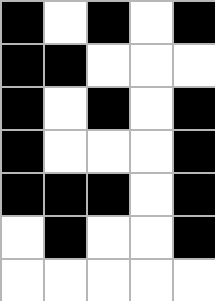[["black", "white", "black", "white", "black"], ["black", "black", "white", "white", "white"], ["black", "white", "black", "white", "black"], ["black", "white", "white", "white", "black"], ["black", "black", "black", "white", "black"], ["white", "black", "white", "white", "black"], ["white", "white", "white", "white", "white"]]